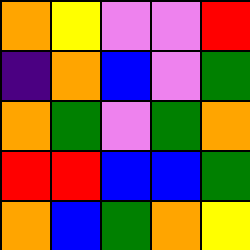[["orange", "yellow", "violet", "violet", "red"], ["indigo", "orange", "blue", "violet", "green"], ["orange", "green", "violet", "green", "orange"], ["red", "red", "blue", "blue", "green"], ["orange", "blue", "green", "orange", "yellow"]]